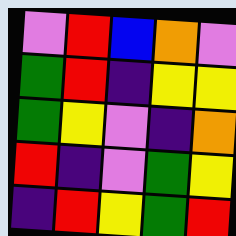[["violet", "red", "blue", "orange", "violet"], ["green", "red", "indigo", "yellow", "yellow"], ["green", "yellow", "violet", "indigo", "orange"], ["red", "indigo", "violet", "green", "yellow"], ["indigo", "red", "yellow", "green", "red"]]